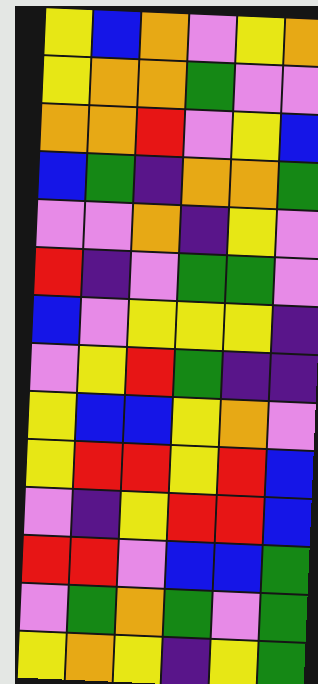[["yellow", "blue", "orange", "violet", "yellow", "orange"], ["yellow", "orange", "orange", "green", "violet", "violet"], ["orange", "orange", "red", "violet", "yellow", "blue"], ["blue", "green", "indigo", "orange", "orange", "green"], ["violet", "violet", "orange", "indigo", "yellow", "violet"], ["red", "indigo", "violet", "green", "green", "violet"], ["blue", "violet", "yellow", "yellow", "yellow", "indigo"], ["violet", "yellow", "red", "green", "indigo", "indigo"], ["yellow", "blue", "blue", "yellow", "orange", "violet"], ["yellow", "red", "red", "yellow", "red", "blue"], ["violet", "indigo", "yellow", "red", "red", "blue"], ["red", "red", "violet", "blue", "blue", "green"], ["violet", "green", "orange", "green", "violet", "green"], ["yellow", "orange", "yellow", "indigo", "yellow", "green"]]